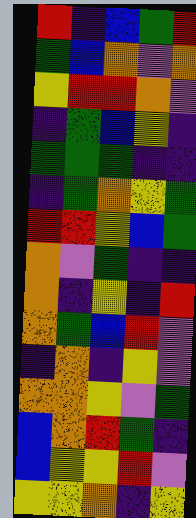[["red", "indigo", "blue", "green", "red"], ["green", "blue", "orange", "violet", "orange"], ["yellow", "red", "red", "orange", "violet"], ["indigo", "green", "blue", "yellow", "indigo"], ["green", "green", "green", "indigo", "indigo"], ["indigo", "green", "orange", "yellow", "green"], ["red", "red", "yellow", "blue", "green"], ["orange", "violet", "green", "indigo", "indigo"], ["orange", "indigo", "yellow", "indigo", "red"], ["orange", "green", "blue", "red", "violet"], ["indigo", "orange", "indigo", "yellow", "violet"], ["orange", "orange", "yellow", "violet", "green"], ["blue", "orange", "red", "green", "indigo"], ["blue", "yellow", "yellow", "red", "violet"], ["yellow", "yellow", "orange", "indigo", "yellow"]]